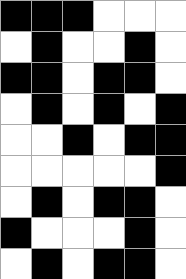[["black", "black", "black", "white", "white", "white"], ["white", "black", "white", "white", "black", "white"], ["black", "black", "white", "black", "black", "white"], ["white", "black", "white", "black", "white", "black"], ["white", "white", "black", "white", "black", "black"], ["white", "white", "white", "white", "white", "black"], ["white", "black", "white", "black", "black", "white"], ["black", "white", "white", "white", "black", "white"], ["white", "black", "white", "black", "black", "white"]]